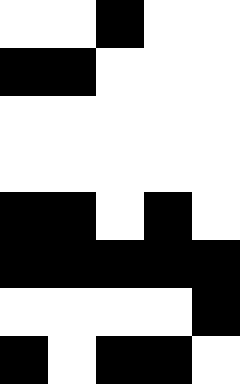[["white", "white", "black", "white", "white"], ["black", "black", "white", "white", "white"], ["white", "white", "white", "white", "white"], ["white", "white", "white", "white", "white"], ["black", "black", "white", "black", "white"], ["black", "black", "black", "black", "black"], ["white", "white", "white", "white", "black"], ["black", "white", "black", "black", "white"]]